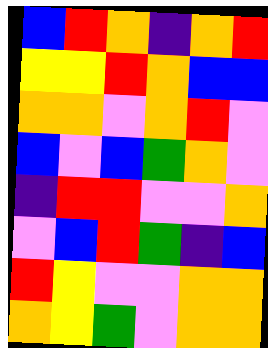[["blue", "red", "orange", "indigo", "orange", "red"], ["yellow", "yellow", "red", "orange", "blue", "blue"], ["orange", "orange", "violet", "orange", "red", "violet"], ["blue", "violet", "blue", "green", "orange", "violet"], ["indigo", "red", "red", "violet", "violet", "orange"], ["violet", "blue", "red", "green", "indigo", "blue"], ["red", "yellow", "violet", "violet", "orange", "orange"], ["orange", "yellow", "green", "violet", "orange", "orange"]]